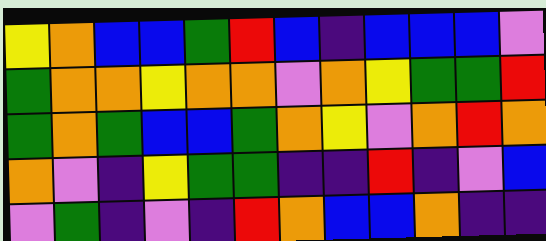[["yellow", "orange", "blue", "blue", "green", "red", "blue", "indigo", "blue", "blue", "blue", "violet"], ["green", "orange", "orange", "yellow", "orange", "orange", "violet", "orange", "yellow", "green", "green", "red"], ["green", "orange", "green", "blue", "blue", "green", "orange", "yellow", "violet", "orange", "red", "orange"], ["orange", "violet", "indigo", "yellow", "green", "green", "indigo", "indigo", "red", "indigo", "violet", "blue"], ["violet", "green", "indigo", "violet", "indigo", "red", "orange", "blue", "blue", "orange", "indigo", "indigo"]]